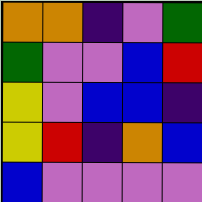[["orange", "orange", "indigo", "violet", "green"], ["green", "violet", "violet", "blue", "red"], ["yellow", "violet", "blue", "blue", "indigo"], ["yellow", "red", "indigo", "orange", "blue"], ["blue", "violet", "violet", "violet", "violet"]]